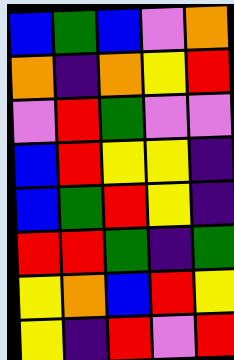[["blue", "green", "blue", "violet", "orange"], ["orange", "indigo", "orange", "yellow", "red"], ["violet", "red", "green", "violet", "violet"], ["blue", "red", "yellow", "yellow", "indigo"], ["blue", "green", "red", "yellow", "indigo"], ["red", "red", "green", "indigo", "green"], ["yellow", "orange", "blue", "red", "yellow"], ["yellow", "indigo", "red", "violet", "red"]]